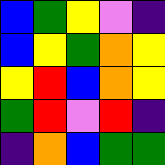[["blue", "green", "yellow", "violet", "indigo"], ["blue", "yellow", "green", "orange", "yellow"], ["yellow", "red", "blue", "orange", "yellow"], ["green", "red", "violet", "red", "indigo"], ["indigo", "orange", "blue", "green", "green"]]